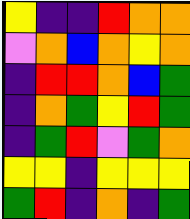[["yellow", "indigo", "indigo", "red", "orange", "orange"], ["violet", "orange", "blue", "orange", "yellow", "orange"], ["indigo", "red", "red", "orange", "blue", "green"], ["indigo", "orange", "green", "yellow", "red", "green"], ["indigo", "green", "red", "violet", "green", "orange"], ["yellow", "yellow", "indigo", "yellow", "yellow", "yellow"], ["green", "red", "indigo", "orange", "indigo", "green"]]